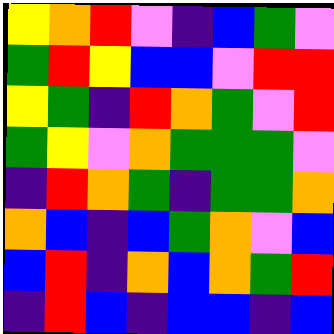[["yellow", "orange", "red", "violet", "indigo", "blue", "green", "violet"], ["green", "red", "yellow", "blue", "blue", "violet", "red", "red"], ["yellow", "green", "indigo", "red", "orange", "green", "violet", "red"], ["green", "yellow", "violet", "orange", "green", "green", "green", "violet"], ["indigo", "red", "orange", "green", "indigo", "green", "green", "orange"], ["orange", "blue", "indigo", "blue", "green", "orange", "violet", "blue"], ["blue", "red", "indigo", "orange", "blue", "orange", "green", "red"], ["indigo", "red", "blue", "indigo", "blue", "blue", "indigo", "blue"]]